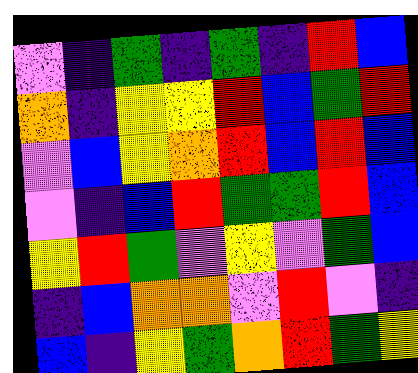[["violet", "indigo", "green", "indigo", "green", "indigo", "red", "blue"], ["orange", "indigo", "yellow", "yellow", "red", "blue", "green", "red"], ["violet", "blue", "yellow", "orange", "red", "blue", "red", "blue"], ["violet", "indigo", "blue", "red", "green", "green", "red", "blue"], ["yellow", "red", "green", "violet", "yellow", "violet", "green", "blue"], ["indigo", "blue", "orange", "orange", "violet", "red", "violet", "indigo"], ["blue", "indigo", "yellow", "green", "orange", "red", "green", "yellow"]]